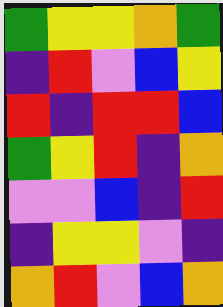[["green", "yellow", "yellow", "orange", "green"], ["indigo", "red", "violet", "blue", "yellow"], ["red", "indigo", "red", "red", "blue"], ["green", "yellow", "red", "indigo", "orange"], ["violet", "violet", "blue", "indigo", "red"], ["indigo", "yellow", "yellow", "violet", "indigo"], ["orange", "red", "violet", "blue", "orange"]]